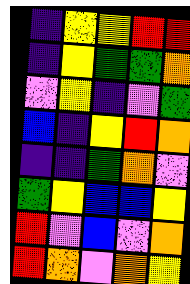[["indigo", "yellow", "yellow", "red", "red"], ["indigo", "yellow", "green", "green", "orange"], ["violet", "yellow", "indigo", "violet", "green"], ["blue", "indigo", "yellow", "red", "orange"], ["indigo", "indigo", "green", "orange", "violet"], ["green", "yellow", "blue", "blue", "yellow"], ["red", "violet", "blue", "violet", "orange"], ["red", "orange", "violet", "orange", "yellow"]]